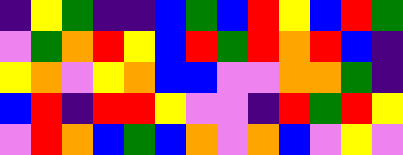[["indigo", "yellow", "green", "indigo", "indigo", "blue", "green", "blue", "red", "yellow", "blue", "red", "green"], ["violet", "green", "orange", "red", "yellow", "blue", "red", "green", "red", "orange", "red", "blue", "indigo"], ["yellow", "orange", "violet", "yellow", "orange", "blue", "blue", "violet", "violet", "orange", "orange", "green", "indigo"], ["blue", "red", "indigo", "red", "red", "yellow", "violet", "violet", "indigo", "red", "green", "red", "yellow"], ["violet", "red", "orange", "blue", "green", "blue", "orange", "violet", "orange", "blue", "violet", "yellow", "violet"]]